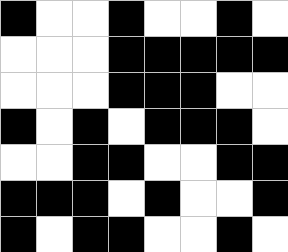[["black", "white", "white", "black", "white", "white", "black", "white"], ["white", "white", "white", "black", "black", "black", "black", "black"], ["white", "white", "white", "black", "black", "black", "white", "white"], ["black", "white", "black", "white", "black", "black", "black", "white"], ["white", "white", "black", "black", "white", "white", "black", "black"], ["black", "black", "black", "white", "black", "white", "white", "black"], ["black", "white", "black", "black", "white", "white", "black", "white"]]